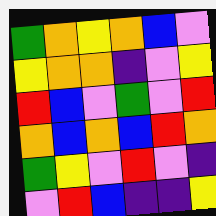[["green", "orange", "yellow", "orange", "blue", "violet"], ["yellow", "orange", "orange", "indigo", "violet", "yellow"], ["red", "blue", "violet", "green", "violet", "red"], ["orange", "blue", "orange", "blue", "red", "orange"], ["green", "yellow", "violet", "red", "violet", "indigo"], ["violet", "red", "blue", "indigo", "indigo", "yellow"]]